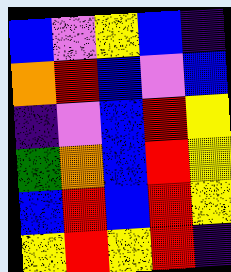[["blue", "violet", "yellow", "blue", "indigo"], ["orange", "red", "blue", "violet", "blue"], ["indigo", "violet", "blue", "red", "yellow"], ["green", "orange", "blue", "red", "yellow"], ["blue", "red", "blue", "red", "yellow"], ["yellow", "red", "yellow", "red", "indigo"]]